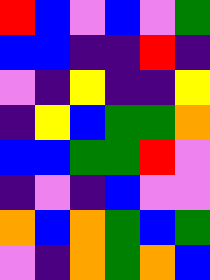[["red", "blue", "violet", "blue", "violet", "green"], ["blue", "blue", "indigo", "indigo", "red", "indigo"], ["violet", "indigo", "yellow", "indigo", "indigo", "yellow"], ["indigo", "yellow", "blue", "green", "green", "orange"], ["blue", "blue", "green", "green", "red", "violet"], ["indigo", "violet", "indigo", "blue", "violet", "violet"], ["orange", "blue", "orange", "green", "blue", "green"], ["violet", "indigo", "orange", "green", "orange", "blue"]]